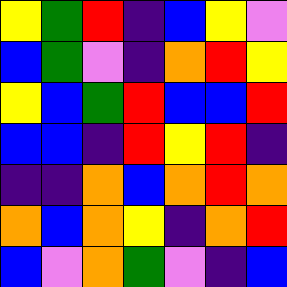[["yellow", "green", "red", "indigo", "blue", "yellow", "violet"], ["blue", "green", "violet", "indigo", "orange", "red", "yellow"], ["yellow", "blue", "green", "red", "blue", "blue", "red"], ["blue", "blue", "indigo", "red", "yellow", "red", "indigo"], ["indigo", "indigo", "orange", "blue", "orange", "red", "orange"], ["orange", "blue", "orange", "yellow", "indigo", "orange", "red"], ["blue", "violet", "orange", "green", "violet", "indigo", "blue"]]